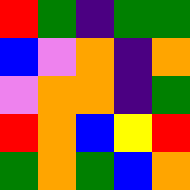[["red", "green", "indigo", "green", "green"], ["blue", "violet", "orange", "indigo", "orange"], ["violet", "orange", "orange", "indigo", "green"], ["red", "orange", "blue", "yellow", "red"], ["green", "orange", "green", "blue", "orange"]]